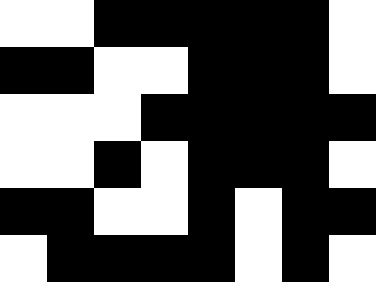[["white", "white", "black", "black", "black", "black", "black", "white"], ["black", "black", "white", "white", "black", "black", "black", "white"], ["white", "white", "white", "black", "black", "black", "black", "black"], ["white", "white", "black", "white", "black", "black", "black", "white"], ["black", "black", "white", "white", "black", "white", "black", "black"], ["white", "black", "black", "black", "black", "white", "black", "white"]]